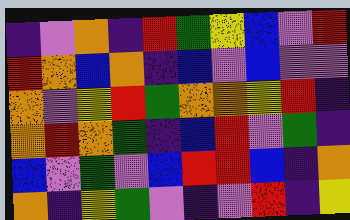[["indigo", "violet", "orange", "indigo", "red", "green", "yellow", "blue", "violet", "red"], ["red", "orange", "blue", "orange", "indigo", "blue", "violet", "blue", "violet", "violet"], ["orange", "violet", "yellow", "red", "green", "orange", "orange", "yellow", "red", "indigo"], ["orange", "red", "orange", "green", "indigo", "blue", "red", "violet", "green", "indigo"], ["blue", "violet", "green", "violet", "blue", "red", "red", "blue", "indigo", "orange"], ["orange", "indigo", "yellow", "green", "violet", "indigo", "violet", "red", "indigo", "yellow"]]